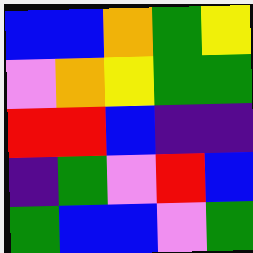[["blue", "blue", "orange", "green", "yellow"], ["violet", "orange", "yellow", "green", "green"], ["red", "red", "blue", "indigo", "indigo"], ["indigo", "green", "violet", "red", "blue"], ["green", "blue", "blue", "violet", "green"]]